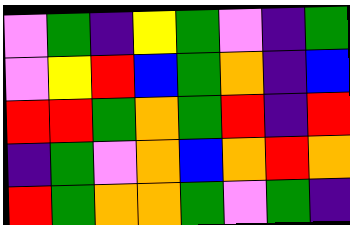[["violet", "green", "indigo", "yellow", "green", "violet", "indigo", "green"], ["violet", "yellow", "red", "blue", "green", "orange", "indigo", "blue"], ["red", "red", "green", "orange", "green", "red", "indigo", "red"], ["indigo", "green", "violet", "orange", "blue", "orange", "red", "orange"], ["red", "green", "orange", "orange", "green", "violet", "green", "indigo"]]